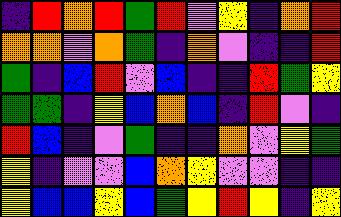[["indigo", "red", "orange", "red", "green", "red", "violet", "yellow", "indigo", "orange", "red"], ["orange", "orange", "violet", "orange", "green", "indigo", "orange", "violet", "indigo", "indigo", "red"], ["green", "indigo", "blue", "red", "violet", "blue", "indigo", "indigo", "red", "green", "yellow"], ["green", "green", "indigo", "yellow", "blue", "orange", "blue", "indigo", "red", "violet", "indigo"], ["red", "blue", "indigo", "violet", "green", "indigo", "indigo", "orange", "violet", "yellow", "green"], ["yellow", "indigo", "violet", "violet", "blue", "orange", "yellow", "violet", "violet", "indigo", "indigo"], ["yellow", "blue", "blue", "yellow", "blue", "green", "yellow", "red", "yellow", "indigo", "yellow"]]